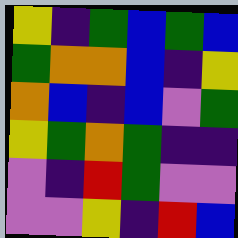[["yellow", "indigo", "green", "blue", "green", "blue"], ["green", "orange", "orange", "blue", "indigo", "yellow"], ["orange", "blue", "indigo", "blue", "violet", "green"], ["yellow", "green", "orange", "green", "indigo", "indigo"], ["violet", "indigo", "red", "green", "violet", "violet"], ["violet", "violet", "yellow", "indigo", "red", "blue"]]